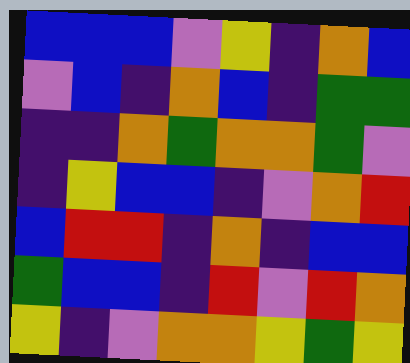[["blue", "blue", "blue", "violet", "yellow", "indigo", "orange", "blue"], ["violet", "blue", "indigo", "orange", "blue", "indigo", "green", "green"], ["indigo", "indigo", "orange", "green", "orange", "orange", "green", "violet"], ["indigo", "yellow", "blue", "blue", "indigo", "violet", "orange", "red"], ["blue", "red", "red", "indigo", "orange", "indigo", "blue", "blue"], ["green", "blue", "blue", "indigo", "red", "violet", "red", "orange"], ["yellow", "indigo", "violet", "orange", "orange", "yellow", "green", "yellow"]]